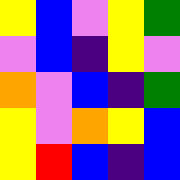[["yellow", "blue", "violet", "yellow", "green"], ["violet", "blue", "indigo", "yellow", "violet"], ["orange", "violet", "blue", "indigo", "green"], ["yellow", "violet", "orange", "yellow", "blue"], ["yellow", "red", "blue", "indigo", "blue"]]